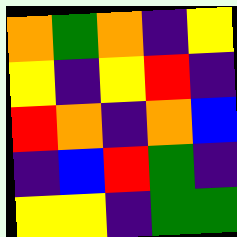[["orange", "green", "orange", "indigo", "yellow"], ["yellow", "indigo", "yellow", "red", "indigo"], ["red", "orange", "indigo", "orange", "blue"], ["indigo", "blue", "red", "green", "indigo"], ["yellow", "yellow", "indigo", "green", "green"]]